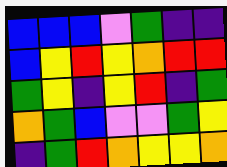[["blue", "blue", "blue", "violet", "green", "indigo", "indigo"], ["blue", "yellow", "red", "yellow", "orange", "red", "red"], ["green", "yellow", "indigo", "yellow", "red", "indigo", "green"], ["orange", "green", "blue", "violet", "violet", "green", "yellow"], ["indigo", "green", "red", "orange", "yellow", "yellow", "orange"]]